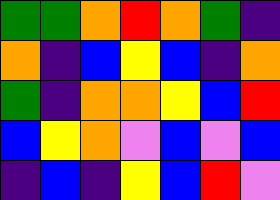[["green", "green", "orange", "red", "orange", "green", "indigo"], ["orange", "indigo", "blue", "yellow", "blue", "indigo", "orange"], ["green", "indigo", "orange", "orange", "yellow", "blue", "red"], ["blue", "yellow", "orange", "violet", "blue", "violet", "blue"], ["indigo", "blue", "indigo", "yellow", "blue", "red", "violet"]]